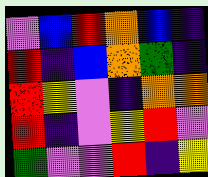[["violet", "blue", "red", "orange", "blue", "indigo"], ["red", "indigo", "blue", "orange", "green", "indigo"], ["red", "yellow", "violet", "indigo", "orange", "orange"], ["red", "indigo", "violet", "yellow", "red", "violet"], ["green", "violet", "violet", "red", "indigo", "yellow"]]